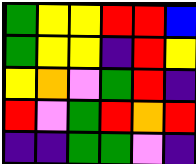[["green", "yellow", "yellow", "red", "red", "blue"], ["green", "yellow", "yellow", "indigo", "red", "yellow"], ["yellow", "orange", "violet", "green", "red", "indigo"], ["red", "violet", "green", "red", "orange", "red"], ["indigo", "indigo", "green", "green", "violet", "indigo"]]